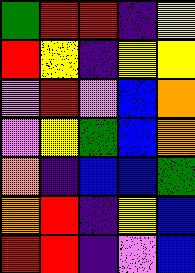[["green", "red", "red", "indigo", "yellow"], ["red", "yellow", "indigo", "yellow", "yellow"], ["violet", "red", "violet", "blue", "orange"], ["violet", "yellow", "green", "blue", "orange"], ["orange", "indigo", "blue", "blue", "green"], ["orange", "red", "indigo", "yellow", "blue"], ["red", "red", "indigo", "violet", "blue"]]